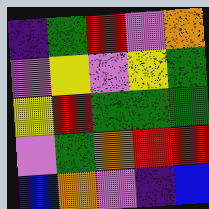[["indigo", "green", "red", "violet", "orange"], ["violet", "yellow", "violet", "yellow", "green"], ["yellow", "red", "green", "green", "green"], ["violet", "green", "orange", "red", "red"], ["blue", "orange", "violet", "indigo", "blue"]]